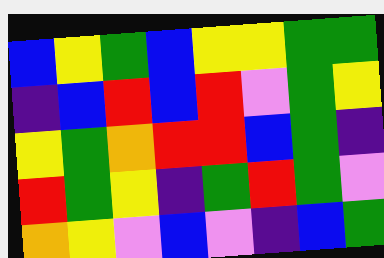[["blue", "yellow", "green", "blue", "yellow", "yellow", "green", "green"], ["indigo", "blue", "red", "blue", "red", "violet", "green", "yellow"], ["yellow", "green", "orange", "red", "red", "blue", "green", "indigo"], ["red", "green", "yellow", "indigo", "green", "red", "green", "violet"], ["orange", "yellow", "violet", "blue", "violet", "indigo", "blue", "green"]]